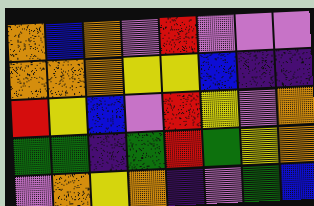[["orange", "blue", "orange", "violet", "red", "violet", "violet", "violet"], ["orange", "orange", "orange", "yellow", "yellow", "blue", "indigo", "indigo"], ["red", "yellow", "blue", "violet", "red", "yellow", "violet", "orange"], ["green", "green", "indigo", "green", "red", "green", "yellow", "orange"], ["violet", "orange", "yellow", "orange", "indigo", "violet", "green", "blue"]]